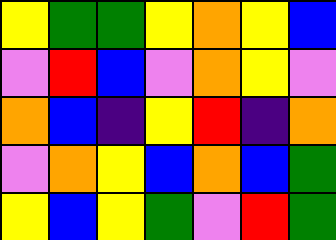[["yellow", "green", "green", "yellow", "orange", "yellow", "blue"], ["violet", "red", "blue", "violet", "orange", "yellow", "violet"], ["orange", "blue", "indigo", "yellow", "red", "indigo", "orange"], ["violet", "orange", "yellow", "blue", "orange", "blue", "green"], ["yellow", "blue", "yellow", "green", "violet", "red", "green"]]